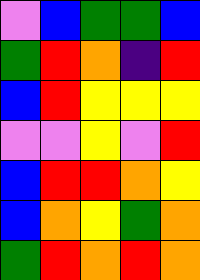[["violet", "blue", "green", "green", "blue"], ["green", "red", "orange", "indigo", "red"], ["blue", "red", "yellow", "yellow", "yellow"], ["violet", "violet", "yellow", "violet", "red"], ["blue", "red", "red", "orange", "yellow"], ["blue", "orange", "yellow", "green", "orange"], ["green", "red", "orange", "red", "orange"]]